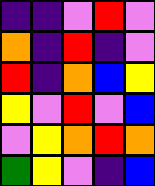[["indigo", "indigo", "violet", "red", "violet"], ["orange", "indigo", "red", "indigo", "violet"], ["red", "indigo", "orange", "blue", "yellow"], ["yellow", "violet", "red", "violet", "blue"], ["violet", "yellow", "orange", "red", "orange"], ["green", "yellow", "violet", "indigo", "blue"]]